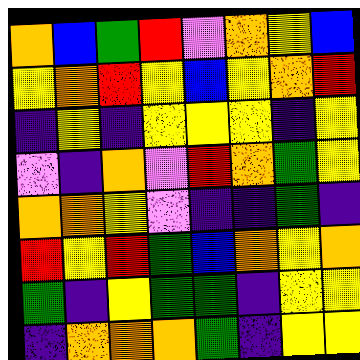[["orange", "blue", "green", "red", "violet", "orange", "yellow", "blue"], ["yellow", "orange", "red", "yellow", "blue", "yellow", "orange", "red"], ["indigo", "yellow", "indigo", "yellow", "yellow", "yellow", "indigo", "yellow"], ["violet", "indigo", "orange", "violet", "red", "orange", "green", "yellow"], ["orange", "orange", "yellow", "violet", "indigo", "indigo", "green", "indigo"], ["red", "yellow", "red", "green", "blue", "orange", "yellow", "orange"], ["green", "indigo", "yellow", "green", "green", "indigo", "yellow", "yellow"], ["indigo", "orange", "orange", "orange", "green", "indigo", "yellow", "yellow"]]